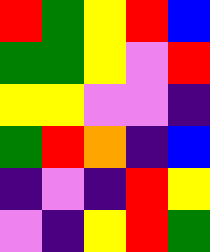[["red", "green", "yellow", "red", "blue"], ["green", "green", "yellow", "violet", "red"], ["yellow", "yellow", "violet", "violet", "indigo"], ["green", "red", "orange", "indigo", "blue"], ["indigo", "violet", "indigo", "red", "yellow"], ["violet", "indigo", "yellow", "red", "green"]]